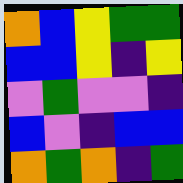[["orange", "blue", "yellow", "green", "green"], ["blue", "blue", "yellow", "indigo", "yellow"], ["violet", "green", "violet", "violet", "indigo"], ["blue", "violet", "indigo", "blue", "blue"], ["orange", "green", "orange", "indigo", "green"]]